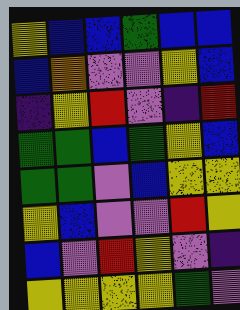[["yellow", "blue", "blue", "green", "blue", "blue"], ["blue", "orange", "violet", "violet", "yellow", "blue"], ["indigo", "yellow", "red", "violet", "indigo", "red"], ["green", "green", "blue", "green", "yellow", "blue"], ["green", "green", "violet", "blue", "yellow", "yellow"], ["yellow", "blue", "violet", "violet", "red", "yellow"], ["blue", "violet", "red", "yellow", "violet", "indigo"], ["yellow", "yellow", "yellow", "yellow", "green", "violet"]]